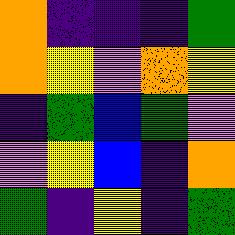[["orange", "indigo", "indigo", "indigo", "green"], ["orange", "yellow", "violet", "orange", "yellow"], ["indigo", "green", "blue", "green", "violet"], ["violet", "yellow", "blue", "indigo", "orange"], ["green", "indigo", "yellow", "indigo", "green"]]